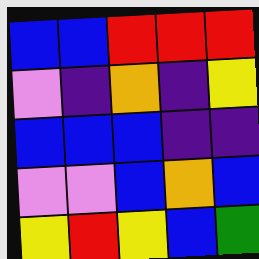[["blue", "blue", "red", "red", "red"], ["violet", "indigo", "orange", "indigo", "yellow"], ["blue", "blue", "blue", "indigo", "indigo"], ["violet", "violet", "blue", "orange", "blue"], ["yellow", "red", "yellow", "blue", "green"]]